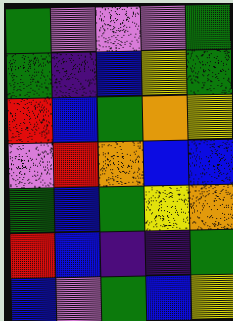[["green", "violet", "violet", "violet", "green"], ["green", "indigo", "blue", "yellow", "green"], ["red", "blue", "green", "orange", "yellow"], ["violet", "red", "orange", "blue", "blue"], ["green", "blue", "green", "yellow", "orange"], ["red", "blue", "indigo", "indigo", "green"], ["blue", "violet", "green", "blue", "yellow"]]